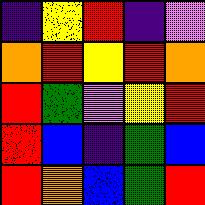[["indigo", "yellow", "red", "indigo", "violet"], ["orange", "red", "yellow", "red", "orange"], ["red", "green", "violet", "yellow", "red"], ["red", "blue", "indigo", "green", "blue"], ["red", "orange", "blue", "green", "red"]]